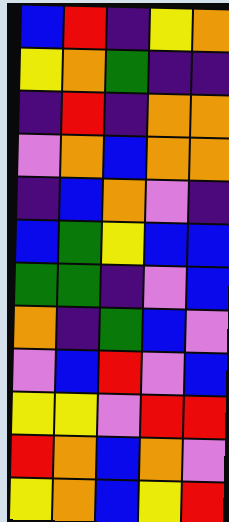[["blue", "red", "indigo", "yellow", "orange"], ["yellow", "orange", "green", "indigo", "indigo"], ["indigo", "red", "indigo", "orange", "orange"], ["violet", "orange", "blue", "orange", "orange"], ["indigo", "blue", "orange", "violet", "indigo"], ["blue", "green", "yellow", "blue", "blue"], ["green", "green", "indigo", "violet", "blue"], ["orange", "indigo", "green", "blue", "violet"], ["violet", "blue", "red", "violet", "blue"], ["yellow", "yellow", "violet", "red", "red"], ["red", "orange", "blue", "orange", "violet"], ["yellow", "orange", "blue", "yellow", "red"]]